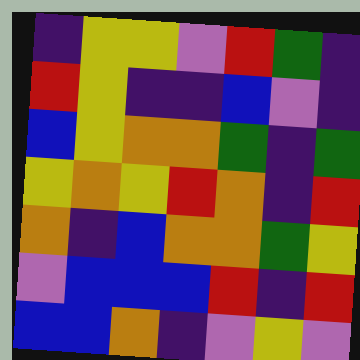[["indigo", "yellow", "yellow", "violet", "red", "green", "indigo"], ["red", "yellow", "indigo", "indigo", "blue", "violet", "indigo"], ["blue", "yellow", "orange", "orange", "green", "indigo", "green"], ["yellow", "orange", "yellow", "red", "orange", "indigo", "red"], ["orange", "indigo", "blue", "orange", "orange", "green", "yellow"], ["violet", "blue", "blue", "blue", "red", "indigo", "red"], ["blue", "blue", "orange", "indigo", "violet", "yellow", "violet"]]